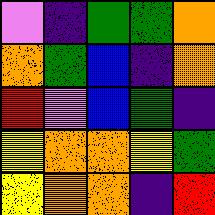[["violet", "indigo", "green", "green", "orange"], ["orange", "green", "blue", "indigo", "orange"], ["red", "violet", "blue", "green", "indigo"], ["yellow", "orange", "orange", "yellow", "green"], ["yellow", "orange", "orange", "indigo", "red"]]